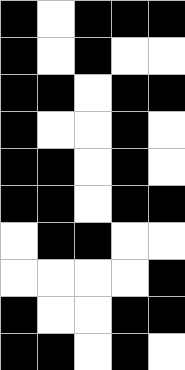[["black", "white", "black", "black", "black"], ["black", "white", "black", "white", "white"], ["black", "black", "white", "black", "black"], ["black", "white", "white", "black", "white"], ["black", "black", "white", "black", "white"], ["black", "black", "white", "black", "black"], ["white", "black", "black", "white", "white"], ["white", "white", "white", "white", "black"], ["black", "white", "white", "black", "black"], ["black", "black", "white", "black", "white"]]